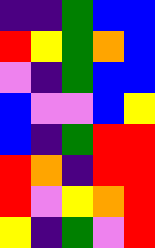[["indigo", "indigo", "green", "blue", "blue"], ["red", "yellow", "green", "orange", "blue"], ["violet", "indigo", "green", "blue", "blue"], ["blue", "violet", "violet", "blue", "yellow"], ["blue", "indigo", "green", "red", "red"], ["red", "orange", "indigo", "red", "red"], ["red", "violet", "yellow", "orange", "red"], ["yellow", "indigo", "green", "violet", "red"]]